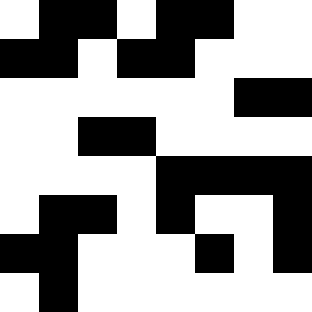[["white", "black", "black", "white", "black", "black", "white", "white"], ["black", "black", "white", "black", "black", "white", "white", "white"], ["white", "white", "white", "white", "white", "white", "black", "black"], ["white", "white", "black", "black", "white", "white", "white", "white"], ["white", "white", "white", "white", "black", "black", "black", "black"], ["white", "black", "black", "white", "black", "white", "white", "black"], ["black", "black", "white", "white", "white", "black", "white", "black"], ["white", "black", "white", "white", "white", "white", "white", "white"]]